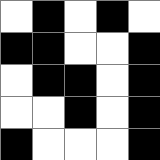[["white", "black", "white", "black", "white"], ["black", "black", "white", "white", "black"], ["white", "black", "black", "white", "black"], ["white", "white", "black", "white", "black"], ["black", "white", "white", "white", "black"]]